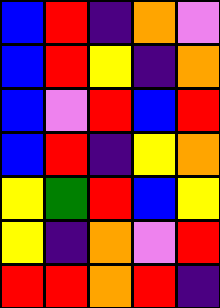[["blue", "red", "indigo", "orange", "violet"], ["blue", "red", "yellow", "indigo", "orange"], ["blue", "violet", "red", "blue", "red"], ["blue", "red", "indigo", "yellow", "orange"], ["yellow", "green", "red", "blue", "yellow"], ["yellow", "indigo", "orange", "violet", "red"], ["red", "red", "orange", "red", "indigo"]]